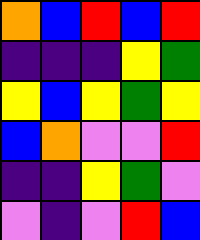[["orange", "blue", "red", "blue", "red"], ["indigo", "indigo", "indigo", "yellow", "green"], ["yellow", "blue", "yellow", "green", "yellow"], ["blue", "orange", "violet", "violet", "red"], ["indigo", "indigo", "yellow", "green", "violet"], ["violet", "indigo", "violet", "red", "blue"]]